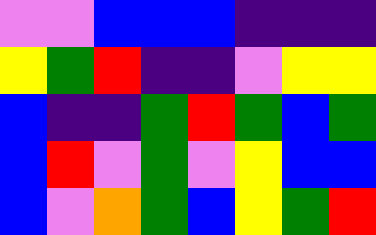[["violet", "violet", "blue", "blue", "blue", "indigo", "indigo", "indigo"], ["yellow", "green", "red", "indigo", "indigo", "violet", "yellow", "yellow"], ["blue", "indigo", "indigo", "green", "red", "green", "blue", "green"], ["blue", "red", "violet", "green", "violet", "yellow", "blue", "blue"], ["blue", "violet", "orange", "green", "blue", "yellow", "green", "red"]]